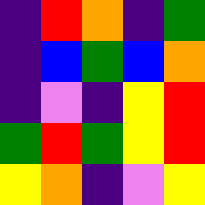[["indigo", "red", "orange", "indigo", "green"], ["indigo", "blue", "green", "blue", "orange"], ["indigo", "violet", "indigo", "yellow", "red"], ["green", "red", "green", "yellow", "red"], ["yellow", "orange", "indigo", "violet", "yellow"]]